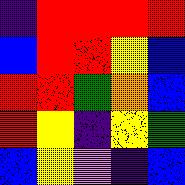[["indigo", "red", "red", "red", "red"], ["blue", "red", "red", "yellow", "blue"], ["red", "red", "green", "orange", "blue"], ["red", "yellow", "indigo", "yellow", "green"], ["blue", "yellow", "violet", "indigo", "blue"]]